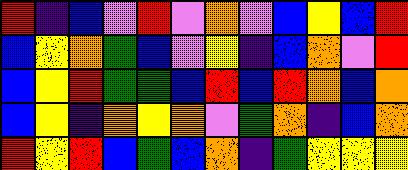[["red", "indigo", "blue", "violet", "red", "violet", "orange", "violet", "blue", "yellow", "blue", "red"], ["blue", "yellow", "orange", "green", "blue", "violet", "yellow", "indigo", "blue", "orange", "violet", "red"], ["blue", "yellow", "red", "green", "green", "blue", "red", "blue", "red", "orange", "blue", "orange"], ["blue", "yellow", "indigo", "orange", "yellow", "orange", "violet", "green", "orange", "indigo", "blue", "orange"], ["red", "yellow", "red", "blue", "green", "blue", "orange", "indigo", "green", "yellow", "yellow", "yellow"]]